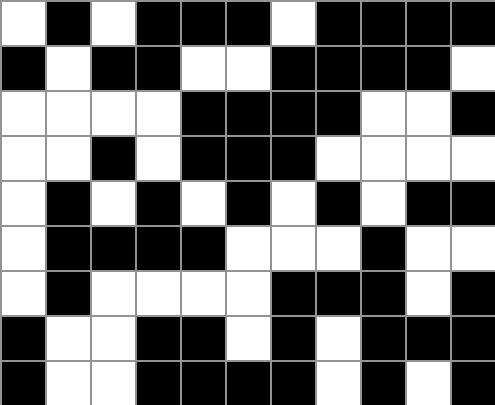[["white", "black", "white", "black", "black", "black", "white", "black", "black", "black", "black"], ["black", "white", "black", "black", "white", "white", "black", "black", "black", "black", "white"], ["white", "white", "white", "white", "black", "black", "black", "black", "white", "white", "black"], ["white", "white", "black", "white", "black", "black", "black", "white", "white", "white", "white"], ["white", "black", "white", "black", "white", "black", "white", "black", "white", "black", "black"], ["white", "black", "black", "black", "black", "white", "white", "white", "black", "white", "white"], ["white", "black", "white", "white", "white", "white", "black", "black", "black", "white", "black"], ["black", "white", "white", "black", "black", "white", "black", "white", "black", "black", "black"], ["black", "white", "white", "black", "black", "black", "black", "white", "black", "white", "black"]]